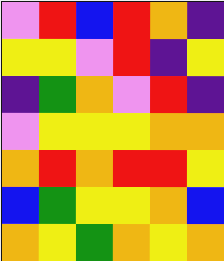[["violet", "red", "blue", "red", "orange", "indigo"], ["yellow", "yellow", "violet", "red", "indigo", "yellow"], ["indigo", "green", "orange", "violet", "red", "indigo"], ["violet", "yellow", "yellow", "yellow", "orange", "orange"], ["orange", "red", "orange", "red", "red", "yellow"], ["blue", "green", "yellow", "yellow", "orange", "blue"], ["orange", "yellow", "green", "orange", "yellow", "orange"]]